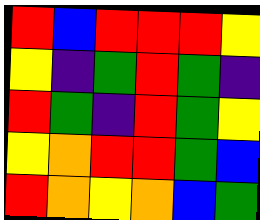[["red", "blue", "red", "red", "red", "yellow"], ["yellow", "indigo", "green", "red", "green", "indigo"], ["red", "green", "indigo", "red", "green", "yellow"], ["yellow", "orange", "red", "red", "green", "blue"], ["red", "orange", "yellow", "orange", "blue", "green"]]